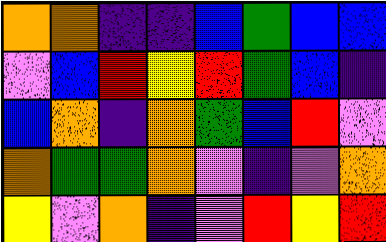[["orange", "orange", "indigo", "indigo", "blue", "green", "blue", "blue"], ["violet", "blue", "red", "yellow", "red", "green", "blue", "indigo"], ["blue", "orange", "indigo", "orange", "green", "blue", "red", "violet"], ["orange", "green", "green", "orange", "violet", "indigo", "violet", "orange"], ["yellow", "violet", "orange", "indigo", "violet", "red", "yellow", "red"]]